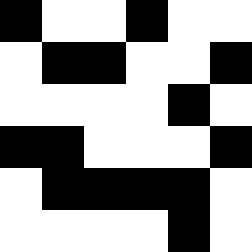[["black", "white", "white", "black", "white", "white"], ["white", "black", "black", "white", "white", "black"], ["white", "white", "white", "white", "black", "white"], ["black", "black", "white", "white", "white", "black"], ["white", "black", "black", "black", "black", "white"], ["white", "white", "white", "white", "black", "white"]]